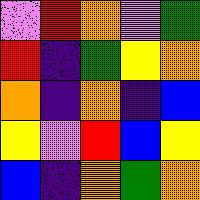[["violet", "red", "orange", "violet", "green"], ["red", "indigo", "green", "yellow", "orange"], ["orange", "indigo", "orange", "indigo", "blue"], ["yellow", "violet", "red", "blue", "yellow"], ["blue", "indigo", "orange", "green", "orange"]]